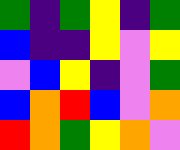[["green", "indigo", "green", "yellow", "indigo", "green"], ["blue", "indigo", "indigo", "yellow", "violet", "yellow"], ["violet", "blue", "yellow", "indigo", "violet", "green"], ["blue", "orange", "red", "blue", "violet", "orange"], ["red", "orange", "green", "yellow", "orange", "violet"]]